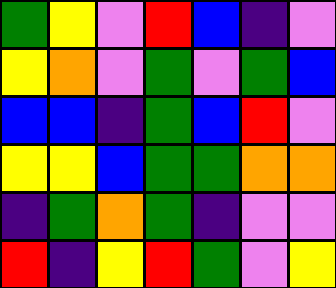[["green", "yellow", "violet", "red", "blue", "indigo", "violet"], ["yellow", "orange", "violet", "green", "violet", "green", "blue"], ["blue", "blue", "indigo", "green", "blue", "red", "violet"], ["yellow", "yellow", "blue", "green", "green", "orange", "orange"], ["indigo", "green", "orange", "green", "indigo", "violet", "violet"], ["red", "indigo", "yellow", "red", "green", "violet", "yellow"]]